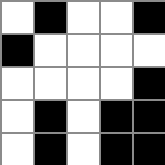[["white", "black", "white", "white", "black"], ["black", "white", "white", "white", "white"], ["white", "white", "white", "white", "black"], ["white", "black", "white", "black", "black"], ["white", "black", "white", "black", "black"]]